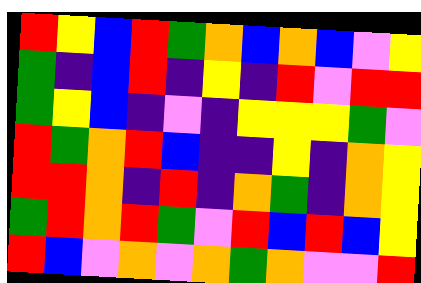[["red", "yellow", "blue", "red", "green", "orange", "blue", "orange", "blue", "violet", "yellow"], ["green", "indigo", "blue", "red", "indigo", "yellow", "indigo", "red", "violet", "red", "red"], ["green", "yellow", "blue", "indigo", "violet", "indigo", "yellow", "yellow", "yellow", "green", "violet"], ["red", "green", "orange", "red", "blue", "indigo", "indigo", "yellow", "indigo", "orange", "yellow"], ["red", "red", "orange", "indigo", "red", "indigo", "orange", "green", "indigo", "orange", "yellow"], ["green", "red", "orange", "red", "green", "violet", "red", "blue", "red", "blue", "yellow"], ["red", "blue", "violet", "orange", "violet", "orange", "green", "orange", "violet", "violet", "red"]]